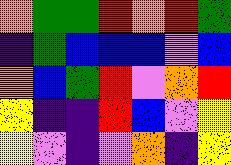[["orange", "green", "green", "red", "orange", "red", "green"], ["indigo", "green", "blue", "blue", "blue", "violet", "blue"], ["orange", "blue", "green", "red", "violet", "orange", "red"], ["yellow", "indigo", "indigo", "red", "blue", "violet", "yellow"], ["yellow", "violet", "indigo", "violet", "orange", "indigo", "yellow"]]